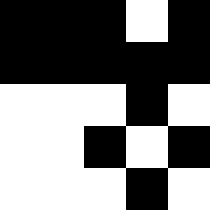[["black", "black", "black", "white", "black"], ["black", "black", "black", "black", "black"], ["white", "white", "white", "black", "white"], ["white", "white", "black", "white", "black"], ["white", "white", "white", "black", "white"]]